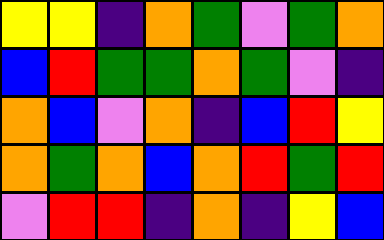[["yellow", "yellow", "indigo", "orange", "green", "violet", "green", "orange"], ["blue", "red", "green", "green", "orange", "green", "violet", "indigo"], ["orange", "blue", "violet", "orange", "indigo", "blue", "red", "yellow"], ["orange", "green", "orange", "blue", "orange", "red", "green", "red"], ["violet", "red", "red", "indigo", "orange", "indigo", "yellow", "blue"]]